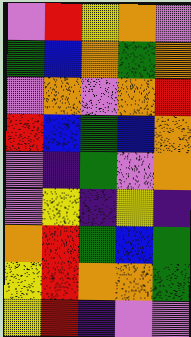[["violet", "red", "yellow", "orange", "violet"], ["green", "blue", "orange", "green", "orange"], ["violet", "orange", "violet", "orange", "red"], ["red", "blue", "green", "blue", "orange"], ["violet", "indigo", "green", "violet", "orange"], ["violet", "yellow", "indigo", "yellow", "indigo"], ["orange", "red", "green", "blue", "green"], ["yellow", "red", "orange", "orange", "green"], ["yellow", "red", "indigo", "violet", "violet"]]